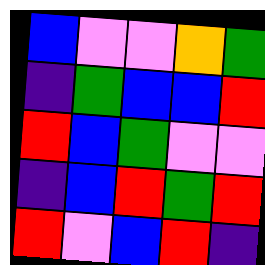[["blue", "violet", "violet", "orange", "green"], ["indigo", "green", "blue", "blue", "red"], ["red", "blue", "green", "violet", "violet"], ["indigo", "blue", "red", "green", "red"], ["red", "violet", "blue", "red", "indigo"]]